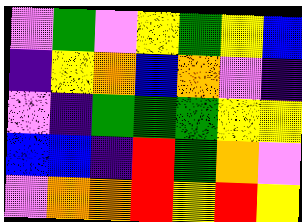[["violet", "green", "violet", "yellow", "green", "yellow", "blue"], ["indigo", "yellow", "orange", "blue", "orange", "violet", "indigo"], ["violet", "indigo", "green", "green", "green", "yellow", "yellow"], ["blue", "blue", "indigo", "red", "green", "orange", "violet"], ["violet", "orange", "orange", "red", "yellow", "red", "yellow"]]